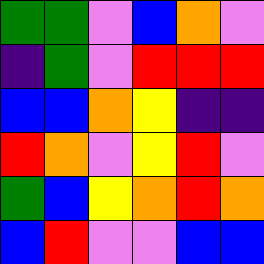[["green", "green", "violet", "blue", "orange", "violet"], ["indigo", "green", "violet", "red", "red", "red"], ["blue", "blue", "orange", "yellow", "indigo", "indigo"], ["red", "orange", "violet", "yellow", "red", "violet"], ["green", "blue", "yellow", "orange", "red", "orange"], ["blue", "red", "violet", "violet", "blue", "blue"]]